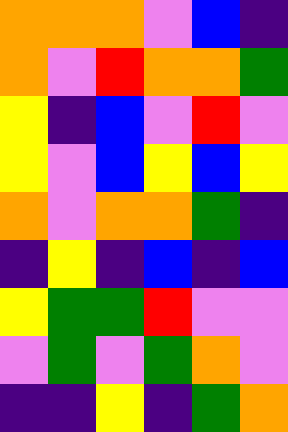[["orange", "orange", "orange", "violet", "blue", "indigo"], ["orange", "violet", "red", "orange", "orange", "green"], ["yellow", "indigo", "blue", "violet", "red", "violet"], ["yellow", "violet", "blue", "yellow", "blue", "yellow"], ["orange", "violet", "orange", "orange", "green", "indigo"], ["indigo", "yellow", "indigo", "blue", "indigo", "blue"], ["yellow", "green", "green", "red", "violet", "violet"], ["violet", "green", "violet", "green", "orange", "violet"], ["indigo", "indigo", "yellow", "indigo", "green", "orange"]]